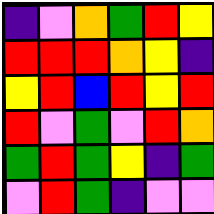[["indigo", "violet", "orange", "green", "red", "yellow"], ["red", "red", "red", "orange", "yellow", "indigo"], ["yellow", "red", "blue", "red", "yellow", "red"], ["red", "violet", "green", "violet", "red", "orange"], ["green", "red", "green", "yellow", "indigo", "green"], ["violet", "red", "green", "indigo", "violet", "violet"]]